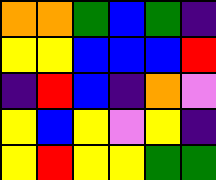[["orange", "orange", "green", "blue", "green", "indigo"], ["yellow", "yellow", "blue", "blue", "blue", "red"], ["indigo", "red", "blue", "indigo", "orange", "violet"], ["yellow", "blue", "yellow", "violet", "yellow", "indigo"], ["yellow", "red", "yellow", "yellow", "green", "green"]]